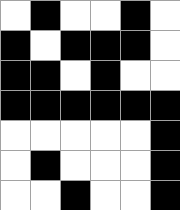[["white", "black", "white", "white", "black", "white"], ["black", "white", "black", "black", "black", "white"], ["black", "black", "white", "black", "white", "white"], ["black", "black", "black", "black", "black", "black"], ["white", "white", "white", "white", "white", "black"], ["white", "black", "white", "white", "white", "black"], ["white", "white", "black", "white", "white", "black"]]